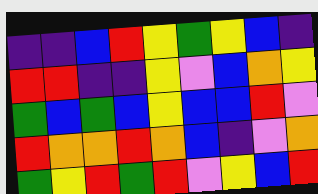[["indigo", "indigo", "blue", "red", "yellow", "green", "yellow", "blue", "indigo"], ["red", "red", "indigo", "indigo", "yellow", "violet", "blue", "orange", "yellow"], ["green", "blue", "green", "blue", "yellow", "blue", "blue", "red", "violet"], ["red", "orange", "orange", "red", "orange", "blue", "indigo", "violet", "orange"], ["green", "yellow", "red", "green", "red", "violet", "yellow", "blue", "red"]]